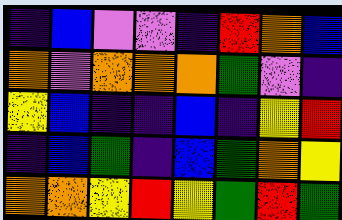[["indigo", "blue", "violet", "violet", "indigo", "red", "orange", "blue"], ["orange", "violet", "orange", "orange", "orange", "green", "violet", "indigo"], ["yellow", "blue", "indigo", "indigo", "blue", "indigo", "yellow", "red"], ["indigo", "blue", "green", "indigo", "blue", "green", "orange", "yellow"], ["orange", "orange", "yellow", "red", "yellow", "green", "red", "green"]]